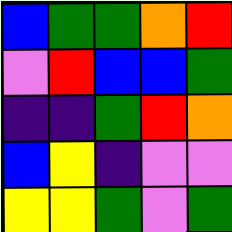[["blue", "green", "green", "orange", "red"], ["violet", "red", "blue", "blue", "green"], ["indigo", "indigo", "green", "red", "orange"], ["blue", "yellow", "indigo", "violet", "violet"], ["yellow", "yellow", "green", "violet", "green"]]